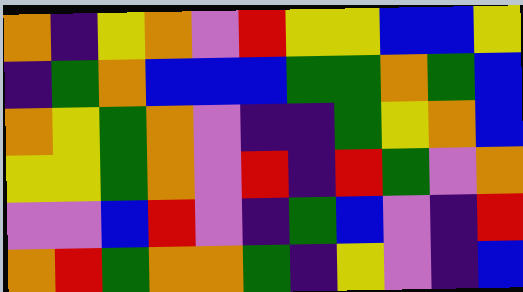[["orange", "indigo", "yellow", "orange", "violet", "red", "yellow", "yellow", "blue", "blue", "yellow"], ["indigo", "green", "orange", "blue", "blue", "blue", "green", "green", "orange", "green", "blue"], ["orange", "yellow", "green", "orange", "violet", "indigo", "indigo", "green", "yellow", "orange", "blue"], ["yellow", "yellow", "green", "orange", "violet", "red", "indigo", "red", "green", "violet", "orange"], ["violet", "violet", "blue", "red", "violet", "indigo", "green", "blue", "violet", "indigo", "red"], ["orange", "red", "green", "orange", "orange", "green", "indigo", "yellow", "violet", "indigo", "blue"]]